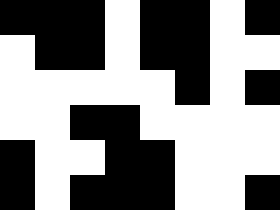[["black", "black", "black", "white", "black", "black", "white", "black"], ["white", "black", "black", "white", "black", "black", "white", "white"], ["white", "white", "white", "white", "white", "black", "white", "black"], ["white", "white", "black", "black", "white", "white", "white", "white"], ["black", "white", "white", "black", "black", "white", "white", "white"], ["black", "white", "black", "black", "black", "white", "white", "black"]]